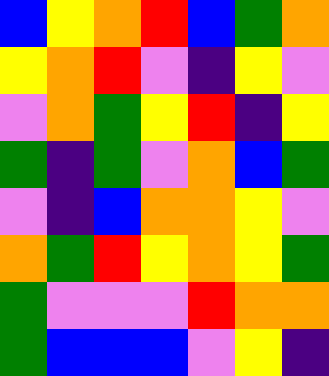[["blue", "yellow", "orange", "red", "blue", "green", "orange"], ["yellow", "orange", "red", "violet", "indigo", "yellow", "violet"], ["violet", "orange", "green", "yellow", "red", "indigo", "yellow"], ["green", "indigo", "green", "violet", "orange", "blue", "green"], ["violet", "indigo", "blue", "orange", "orange", "yellow", "violet"], ["orange", "green", "red", "yellow", "orange", "yellow", "green"], ["green", "violet", "violet", "violet", "red", "orange", "orange"], ["green", "blue", "blue", "blue", "violet", "yellow", "indigo"]]